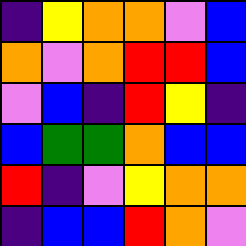[["indigo", "yellow", "orange", "orange", "violet", "blue"], ["orange", "violet", "orange", "red", "red", "blue"], ["violet", "blue", "indigo", "red", "yellow", "indigo"], ["blue", "green", "green", "orange", "blue", "blue"], ["red", "indigo", "violet", "yellow", "orange", "orange"], ["indigo", "blue", "blue", "red", "orange", "violet"]]